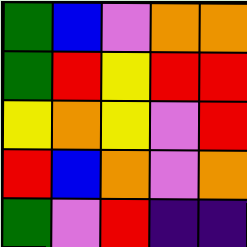[["green", "blue", "violet", "orange", "orange"], ["green", "red", "yellow", "red", "red"], ["yellow", "orange", "yellow", "violet", "red"], ["red", "blue", "orange", "violet", "orange"], ["green", "violet", "red", "indigo", "indigo"]]